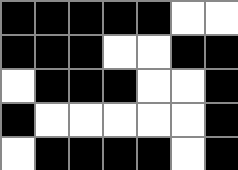[["black", "black", "black", "black", "black", "white", "white"], ["black", "black", "black", "white", "white", "black", "black"], ["white", "black", "black", "black", "white", "white", "black"], ["black", "white", "white", "white", "white", "white", "black"], ["white", "black", "black", "black", "black", "white", "black"]]